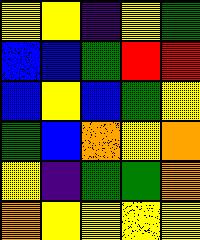[["yellow", "yellow", "indigo", "yellow", "green"], ["blue", "blue", "green", "red", "red"], ["blue", "yellow", "blue", "green", "yellow"], ["green", "blue", "orange", "yellow", "orange"], ["yellow", "indigo", "green", "green", "orange"], ["orange", "yellow", "yellow", "yellow", "yellow"]]